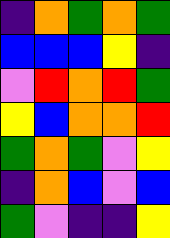[["indigo", "orange", "green", "orange", "green"], ["blue", "blue", "blue", "yellow", "indigo"], ["violet", "red", "orange", "red", "green"], ["yellow", "blue", "orange", "orange", "red"], ["green", "orange", "green", "violet", "yellow"], ["indigo", "orange", "blue", "violet", "blue"], ["green", "violet", "indigo", "indigo", "yellow"]]